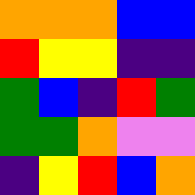[["orange", "orange", "orange", "blue", "blue"], ["red", "yellow", "yellow", "indigo", "indigo"], ["green", "blue", "indigo", "red", "green"], ["green", "green", "orange", "violet", "violet"], ["indigo", "yellow", "red", "blue", "orange"]]